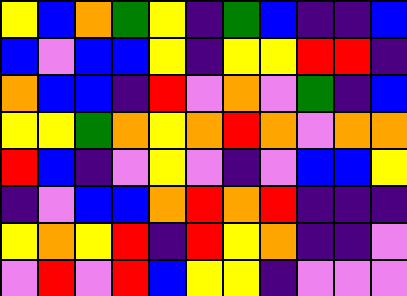[["yellow", "blue", "orange", "green", "yellow", "indigo", "green", "blue", "indigo", "indigo", "blue"], ["blue", "violet", "blue", "blue", "yellow", "indigo", "yellow", "yellow", "red", "red", "indigo"], ["orange", "blue", "blue", "indigo", "red", "violet", "orange", "violet", "green", "indigo", "blue"], ["yellow", "yellow", "green", "orange", "yellow", "orange", "red", "orange", "violet", "orange", "orange"], ["red", "blue", "indigo", "violet", "yellow", "violet", "indigo", "violet", "blue", "blue", "yellow"], ["indigo", "violet", "blue", "blue", "orange", "red", "orange", "red", "indigo", "indigo", "indigo"], ["yellow", "orange", "yellow", "red", "indigo", "red", "yellow", "orange", "indigo", "indigo", "violet"], ["violet", "red", "violet", "red", "blue", "yellow", "yellow", "indigo", "violet", "violet", "violet"]]